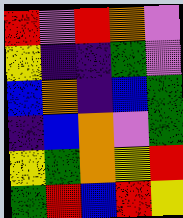[["red", "violet", "red", "orange", "violet"], ["yellow", "indigo", "indigo", "green", "violet"], ["blue", "orange", "indigo", "blue", "green"], ["indigo", "blue", "orange", "violet", "green"], ["yellow", "green", "orange", "yellow", "red"], ["green", "red", "blue", "red", "yellow"]]